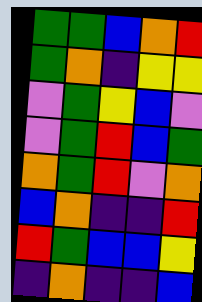[["green", "green", "blue", "orange", "red"], ["green", "orange", "indigo", "yellow", "yellow"], ["violet", "green", "yellow", "blue", "violet"], ["violet", "green", "red", "blue", "green"], ["orange", "green", "red", "violet", "orange"], ["blue", "orange", "indigo", "indigo", "red"], ["red", "green", "blue", "blue", "yellow"], ["indigo", "orange", "indigo", "indigo", "blue"]]